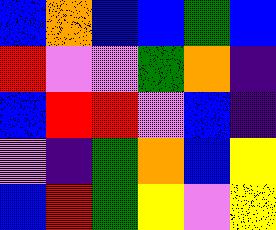[["blue", "orange", "blue", "blue", "green", "blue"], ["red", "violet", "violet", "green", "orange", "indigo"], ["blue", "red", "red", "violet", "blue", "indigo"], ["violet", "indigo", "green", "orange", "blue", "yellow"], ["blue", "red", "green", "yellow", "violet", "yellow"]]